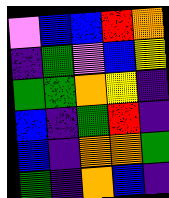[["violet", "blue", "blue", "red", "orange"], ["indigo", "green", "violet", "blue", "yellow"], ["green", "green", "orange", "yellow", "indigo"], ["blue", "indigo", "green", "red", "indigo"], ["blue", "indigo", "orange", "orange", "green"], ["green", "indigo", "orange", "blue", "indigo"]]